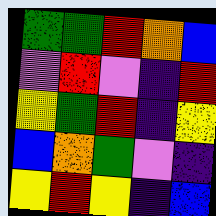[["green", "green", "red", "orange", "blue"], ["violet", "red", "violet", "indigo", "red"], ["yellow", "green", "red", "indigo", "yellow"], ["blue", "orange", "green", "violet", "indigo"], ["yellow", "red", "yellow", "indigo", "blue"]]